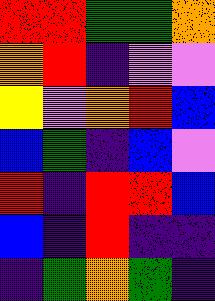[["red", "red", "green", "green", "orange"], ["orange", "red", "indigo", "violet", "violet"], ["yellow", "violet", "orange", "red", "blue"], ["blue", "green", "indigo", "blue", "violet"], ["red", "indigo", "red", "red", "blue"], ["blue", "indigo", "red", "indigo", "indigo"], ["indigo", "green", "orange", "green", "indigo"]]